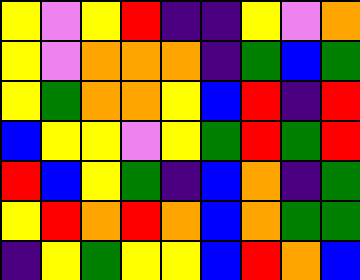[["yellow", "violet", "yellow", "red", "indigo", "indigo", "yellow", "violet", "orange"], ["yellow", "violet", "orange", "orange", "orange", "indigo", "green", "blue", "green"], ["yellow", "green", "orange", "orange", "yellow", "blue", "red", "indigo", "red"], ["blue", "yellow", "yellow", "violet", "yellow", "green", "red", "green", "red"], ["red", "blue", "yellow", "green", "indigo", "blue", "orange", "indigo", "green"], ["yellow", "red", "orange", "red", "orange", "blue", "orange", "green", "green"], ["indigo", "yellow", "green", "yellow", "yellow", "blue", "red", "orange", "blue"]]